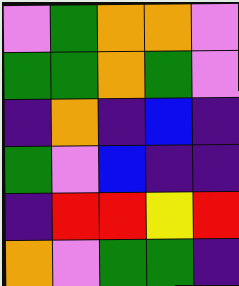[["violet", "green", "orange", "orange", "violet"], ["green", "green", "orange", "green", "violet"], ["indigo", "orange", "indigo", "blue", "indigo"], ["green", "violet", "blue", "indigo", "indigo"], ["indigo", "red", "red", "yellow", "red"], ["orange", "violet", "green", "green", "indigo"]]